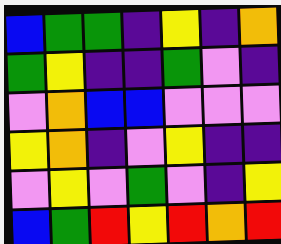[["blue", "green", "green", "indigo", "yellow", "indigo", "orange"], ["green", "yellow", "indigo", "indigo", "green", "violet", "indigo"], ["violet", "orange", "blue", "blue", "violet", "violet", "violet"], ["yellow", "orange", "indigo", "violet", "yellow", "indigo", "indigo"], ["violet", "yellow", "violet", "green", "violet", "indigo", "yellow"], ["blue", "green", "red", "yellow", "red", "orange", "red"]]